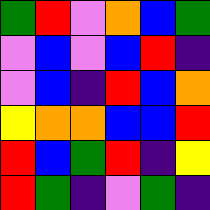[["green", "red", "violet", "orange", "blue", "green"], ["violet", "blue", "violet", "blue", "red", "indigo"], ["violet", "blue", "indigo", "red", "blue", "orange"], ["yellow", "orange", "orange", "blue", "blue", "red"], ["red", "blue", "green", "red", "indigo", "yellow"], ["red", "green", "indigo", "violet", "green", "indigo"]]